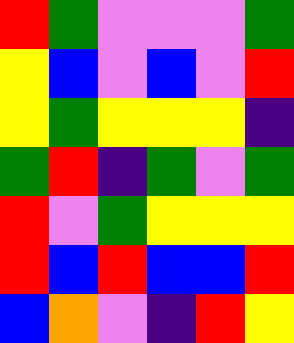[["red", "green", "violet", "violet", "violet", "green"], ["yellow", "blue", "violet", "blue", "violet", "red"], ["yellow", "green", "yellow", "yellow", "yellow", "indigo"], ["green", "red", "indigo", "green", "violet", "green"], ["red", "violet", "green", "yellow", "yellow", "yellow"], ["red", "blue", "red", "blue", "blue", "red"], ["blue", "orange", "violet", "indigo", "red", "yellow"]]